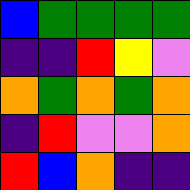[["blue", "green", "green", "green", "green"], ["indigo", "indigo", "red", "yellow", "violet"], ["orange", "green", "orange", "green", "orange"], ["indigo", "red", "violet", "violet", "orange"], ["red", "blue", "orange", "indigo", "indigo"]]